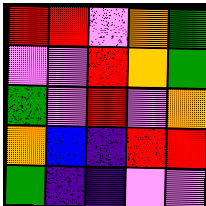[["red", "red", "violet", "orange", "green"], ["violet", "violet", "red", "orange", "green"], ["green", "violet", "red", "violet", "orange"], ["orange", "blue", "indigo", "red", "red"], ["green", "indigo", "indigo", "violet", "violet"]]